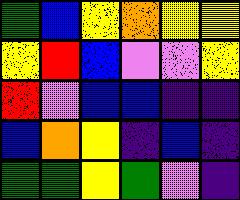[["green", "blue", "yellow", "orange", "yellow", "yellow"], ["yellow", "red", "blue", "violet", "violet", "yellow"], ["red", "violet", "blue", "blue", "indigo", "indigo"], ["blue", "orange", "yellow", "indigo", "blue", "indigo"], ["green", "green", "yellow", "green", "violet", "indigo"]]